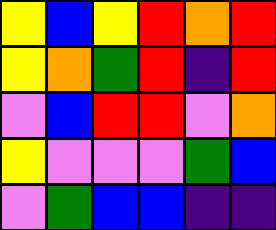[["yellow", "blue", "yellow", "red", "orange", "red"], ["yellow", "orange", "green", "red", "indigo", "red"], ["violet", "blue", "red", "red", "violet", "orange"], ["yellow", "violet", "violet", "violet", "green", "blue"], ["violet", "green", "blue", "blue", "indigo", "indigo"]]